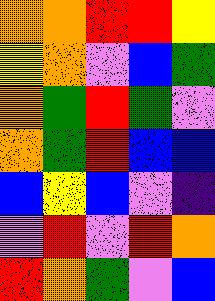[["orange", "orange", "red", "red", "yellow"], ["yellow", "orange", "violet", "blue", "green"], ["orange", "green", "red", "green", "violet"], ["orange", "green", "red", "blue", "blue"], ["blue", "yellow", "blue", "violet", "indigo"], ["violet", "red", "violet", "red", "orange"], ["red", "orange", "green", "violet", "blue"]]